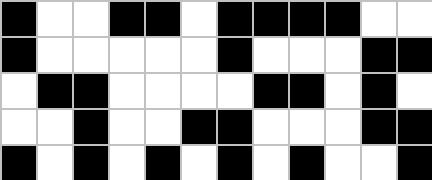[["black", "white", "white", "black", "black", "white", "black", "black", "black", "black", "white", "white"], ["black", "white", "white", "white", "white", "white", "black", "white", "white", "white", "black", "black"], ["white", "black", "black", "white", "white", "white", "white", "black", "black", "white", "black", "white"], ["white", "white", "black", "white", "white", "black", "black", "white", "white", "white", "black", "black"], ["black", "white", "black", "white", "black", "white", "black", "white", "black", "white", "white", "black"]]